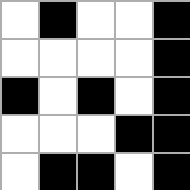[["white", "black", "white", "white", "black"], ["white", "white", "white", "white", "black"], ["black", "white", "black", "white", "black"], ["white", "white", "white", "black", "black"], ["white", "black", "black", "white", "black"]]